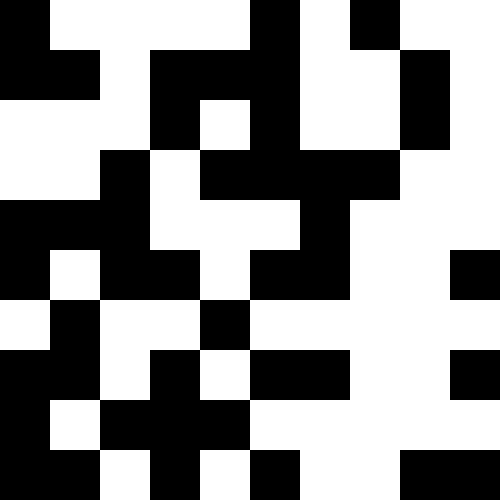[["black", "white", "white", "white", "white", "black", "white", "black", "white", "white"], ["black", "black", "white", "black", "black", "black", "white", "white", "black", "white"], ["white", "white", "white", "black", "white", "black", "white", "white", "black", "white"], ["white", "white", "black", "white", "black", "black", "black", "black", "white", "white"], ["black", "black", "black", "white", "white", "white", "black", "white", "white", "white"], ["black", "white", "black", "black", "white", "black", "black", "white", "white", "black"], ["white", "black", "white", "white", "black", "white", "white", "white", "white", "white"], ["black", "black", "white", "black", "white", "black", "black", "white", "white", "black"], ["black", "white", "black", "black", "black", "white", "white", "white", "white", "white"], ["black", "black", "white", "black", "white", "black", "white", "white", "black", "black"]]